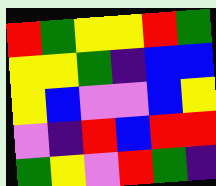[["red", "green", "yellow", "yellow", "red", "green"], ["yellow", "yellow", "green", "indigo", "blue", "blue"], ["yellow", "blue", "violet", "violet", "blue", "yellow"], ["violet", "indigo", "red", "blue", "red", "red"], ["green", "yellow", "violet", "red", "green", "indigo"]]